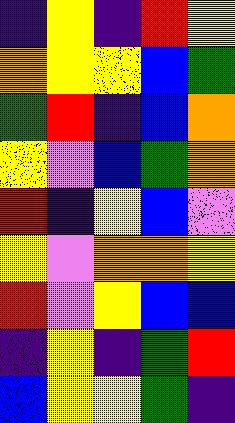[["indigo", "yellow", "indigo", "red", "yellow"], ["orange", "yellow", "yellow", "blue", "green"], ["green", "red", "indigo", "blue", "orange"], ["yellow", "violet", "blue", "green", "orange"], ["red", "indigo", "yellow", "blue", "violet"], ["yellow", "violet", "orange", "orange", "yellow"], ["red", "violet", "yellow", "blue", "blue"], ["indigo", "yellow", "indigo", "green", "red"], ["blue", "yellow", "yellow", "green", "indigo"]]